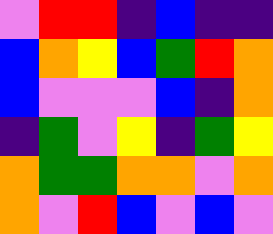[["violet", "red", "red", "indigo", "blue", "indigo", "indigo"], ["blue", "orange", "yellow", "blue", "green", "red", "orange"], ["blue", "violet", "violet", "violet", "blue", "indigo", "orange"], ["indigo", "green", "violet", "yellow", "indigo", "green", "yellow"], ["orange", "green", "green", "orange", "orange", "violet", "orange"], ["orange", "violet", "red", "blue", "violet", "blue", "violet"]]